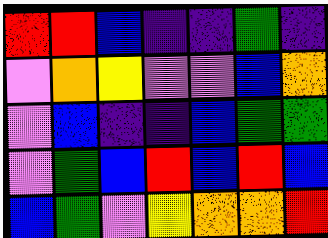[["red", "red", "blue", "indigo", "indigo", "green", "indigo"], ["violet", "orange", "yellow", "violet", "violet", "blue", "orange"], ["violet", "blue", "indigo", "indigo", "blue", "green", "green"], ["violet", "green", "blue", "red", "blue", "red", "blue"], ["blue", "green", "violet", "yellow", "orange", "orange", "red"]]